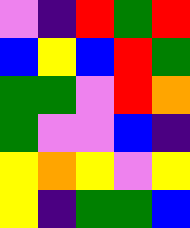[["violet", "indigo", "red", "green", "red"], ["blue", "yellow", "blue", "red", "green"], ["green", "green", "violet", "red", "orange"], ["green", "violet", "violet", "blue", "indigo"], ["yellow", "orange", "yellow", "violet", "yellow"], ["yellow", "indigo", "green", "green", "blue"]]